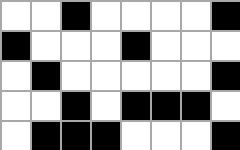[["white", "white", "black", "white", "white", "white", "white", "black"], ["black", "white", "white", "white", "black", "white", "white", "white"], ["white", "black", "white", "white", "white", "white", "white", "black"], ["white", "white", "black", "white", "black", "black", "black", "white"], ["white", "black", "black", "black", "white", "white", "white", "black"]]